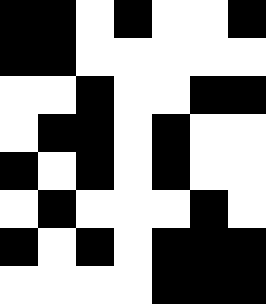[["black", "black", "white", "black", "white", "white", "black"], ["black", "black", "white", "white", "white", "white", "white"], ["white", "white", "black", "white", "white", "black", "black"], ["white", "black", "black", "white", "black", "white", "white"], ["black", "white", "black", "white", "black", "white", "white"], ["white", "black", "white", "white", "white", "black", "white"], ["black", "white", "black", "white", "black", "black", "black"], ["white", "white", "white", "white", "black", "black", "black"]]